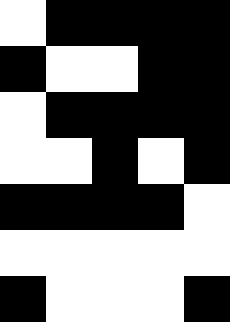[["white", "black", "black", "black", "black"], ["black", "white", "white", "black", "black"], ["white", "black", "black", "black", "black"], ["white", "white", "black", "white", "black"], ["black", "black", "black", "black", "white"], ["white", "white", "white", "white", "white"], ["black", "white", "white", "white", "black"]]